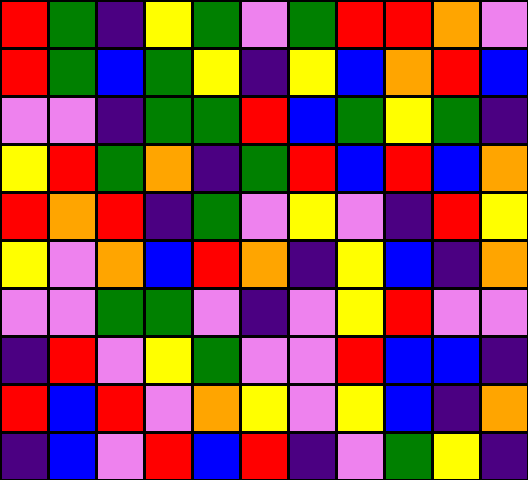[["red", "green", "indigo", "yellow", "green", "violet", "green", "red", "red", "orange", "violet"], ["red", "green", "blue", "green", "yellow", "indigo", "yellow", "blue", "orange", "red", "blue"], ["violet", "violet", "indigo", "green", "green", "red", "blue", "green", "yellow", "green", "indigo"], ["yellow", "red", "green", "orange", "indigo", "green", "red", "blue", "red", "blue", "orange"], ["red", "orange", "red", "indigo", "green", "violet", "yellow", "violet", "indigo", "red", "yellow"], ["yellow", "violet", "orange", "blue", "red", "orange", "indigo", "yellow", "blue", "indigo", "orange"], ["violet", "violet", "green", "green", "violet", "indigo", "violet", "yellow", "red", "violet", "violet"], ["indigo", "red", "violet", "yellow", "green", "violet", "violet", "red", "blue", "blue", "indigo"], ["red", "blue", "red", "violet", "orange", "yellow", "violet", "yellow", "blue", "indigo", "orange"], ["indigo", "blue", "violet", "red", "blue", "red", "indigo", "violet", "green", "yellow", "indigo"]]